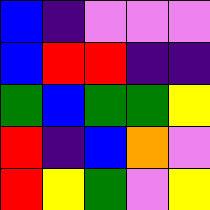[["blue", "indigo", "violet", "violet", "violet"], ["blue", "red", "red", "indigo", "indigo"], ["green", "blue", "green", "green", "yellow"], ["red", "indigo", "blue", "orange", "violet"], ["red", "yellow", "green", "violet", "yellow"]]